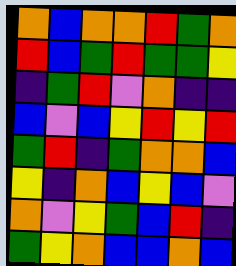[["orange", "blue", "orange", "orange", "red", "green", "orange"], ["red", "blue", "green", "red", "green", "green", "yellow"], ["indigo", "green", "red", "violet", "orange", "indigo", "indigo"], ["blue", "violet", "blue", "yellow", "red", "yellow", "red"], ["green", "red", "indigo", "green", "orange", "orange", "blue"], ["yellow", "indigo", "orange", "blue", "yellow", "blue", "violet"], ["orange", "violet", "yellow", "green", "blue", "red", "indigo"], ["green", "yellow", "orange", "blue", "blue", "orange", "blue"]]